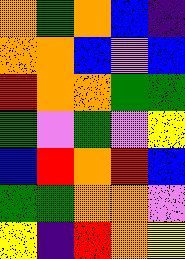[["orange", "green", "orange", "blue", "indigo"], ["orange", "orange", "blue", "violet", "blue"], ["red", "orange", "orange", "green", "green"], ["green", "violet", "green", "violet", "yellow"], ["blue", "red", "orange", "red", "blue"], ["green", "green", "orange", "orange", "violet"], ["yellow", "indigo", "red", "orange", "yellow"]]